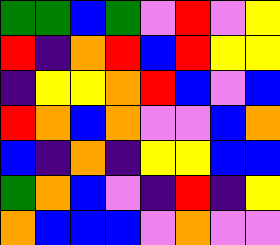[["green", "green", "blue", "green", "violet", "red", "violet", "yellow"], ["red", "indigo", "orange", "red", "blue", "red", "yellow", "yellow"], ["indigo", "yellow", "yellow", "orange", "red", "blue", "violet", "blue"], ["red", "orange", "blue", "orange", "violet", "violet", "blue", "orange"], ["blue", "indigo", "orange", "indigo", "yellow", "yellow", "blue", "blue"], ["green", "orange", "blue", "violet", "indigo", "red", "indigo", "yellow"], ["orange", "blue", "blue", "blue", "violet", "orange", "violet", "violet"]]